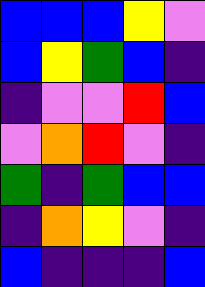[["blue", "blue", "blue", "yellow", "violet"], ["blue", "yellow", "green", "blue", "indigo"], ["indigo", "violet", "violet", "red", "blue"], ["violet", "orange", "red", "violet", "indigo"], ["green", "indigo", "green", "blue", "blue"], ["indigo", "orange", "yellow", "violet", "indigo"], ["blue", "indigo", "indigo", "indigo", "blue"]]